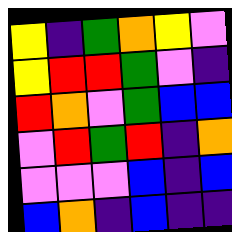[["yellow", "indigo", "green", "orange", "yellow", "violet"], ["yellow", "red", "red", "green", "violet", "indigo"], ["red", "orange", "violet", "green", "blue", "blue"], ["violet", "red", "green", "red", "indigo", "orange"], ["violet", "violet", "violet", "blue", "indigo", "blue"], ["blue", "orange", "indigo", "blue", "indigo", "indigo"]]